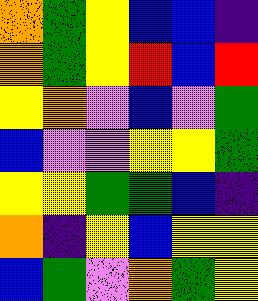[["orange", "green", "yellow", "blue", "blue", "indigo"], ["orange", "green", "yellow", "red", "blue", "red"], ["yellow", "orange", "violet", "blue", "violet", "green"], ["blue", "violet", "violet", "yellow", "yellow", "green"], ["yellow", "yellow", "green", "green", "blue", "indigo"], ["orange", "indigo", "yellow", "blue", "yellow", "yellow"], ["blue", "green", "violet", "orange", "green", "yellow"]]